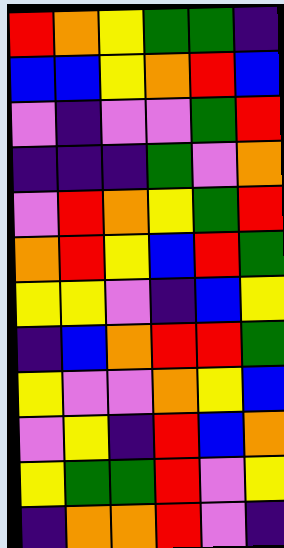[["red", "orange", "yellow", "green", "green", "indigo"], ["blue", "blue", "yellow", "orange", "red", "blue"], ["violet", "indigo", "violet", "violet", "green", "red"], ["indigo", "indigo", "indigo", "green", "violet", "orange"], ["violet", "red", "orange", "yellow", "green", "red"], ["orange", "red", "yellow", "blue", "red", "green"], ["yellow", "yellow", "violet", "indigo", "blue", "yellow"], ["indigo", "blue", "orange", "red", "red", "green"], ["yellow", "violet", "violet", "orange", "yellow", "blue"], ["violet", "yellow", "indigo", "red", "blue", "orange"], ["yellow", "green", "green", "red", "violet", "yellow"], ["indigo", "orange", "orange", "red", "violet", "indigo"]]